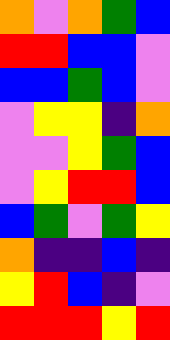[["orange", "violet", "orange", "green", "blue"], ["red", "red", "blue", "blue", "violet"], ["blue", "blue", "green", "blue", "violet"], ["violet", "yellow", "yellow", "indigo", "orange"], ["violet", "violet", "yellow", "green", "blue"], ["violet", "yellow", "red", "red", "blue"], ["blue", "green", "violet", "green", "yellow"], ["orange", "indigo", "indigo", "blue", "indigo"], ["yellow", "red", "blue", "indigo", "violet"], ["red", "red", "red", "yellow", "red"]]